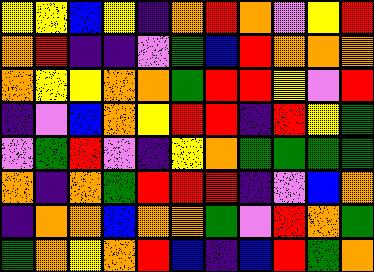[["yellow", "yellow", "blue", "yellow", "indigo", "orange", "red", "orange", "violet", "yellow", "red"], ["orange", "red", "indigo", "indigo", "violet", "green", "blue", "red", "orange", "orange", "orange"], ["orange", "yellow", "yellow", "orange", "orange", "green", "red", "red", "yellow", "violet", "red"], ["indigo", "violet", "blue", "orange", "yellow", "red", "red", "indigo", "red", "yellow", "green"], ["violet", "green", "red", "violet", "indigo", "yellow", "orange", "green", "green", "green", "green"], ["orange", "indigo", "orange", "green", "red", "red", "red", "indigo", "violet", "blue", "orange"], ["indigo", "orange", "orange", "blue", "orange", "orange", "green", "violet", "red", "orange", "green"], ["green", "orange", "yellow", "orange", "red", "blue", "indigo", "blue", "red", "green", "orange"]]